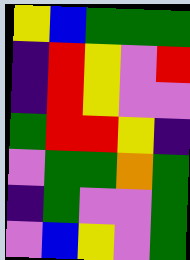[["yellow", "blue", "green", "green", "green"], ["indigo", "red", "yellow", "violet", "red"], ["indigo", "red", "yellow", "violet", "violet"], ["green", "red", "red", "yellow", "indigo"], ["violet", "green", "green", "orange", "green"], ["indigo", "green", "violet", "violet", "green"], ["violet", "blue", "yellow", "violet", "green"]]